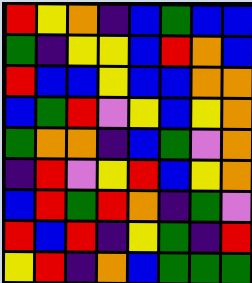[["red", "yellow", "orange", "indigo", "blue", "green", "blue", "blue"], ["green", "indigo", "yellow", "yellow", "blue", "red", "orange", "blue"], ["red", "blue", "blue", "yellow", "blue", "blue", "orange", "orange"], ["blue", "green", "red", "violet", "yellow", "blue", "yellow", "orange"], ["green", "orange", "orange", "indigo", "blue", "green", "violet", "orange"], ["indigo", "red", "violet", "yellow", "red", "blue", "yellow", "orange"], ["blue", "red", "green", "red", "orange", "indigo", "green", "violet"], ["red", "blue", "red", "indigo", "yellow", "green", "indigo", "red"], ["yellow", "red", "indigo", "orange", "blue", "green", "green", "green"]]